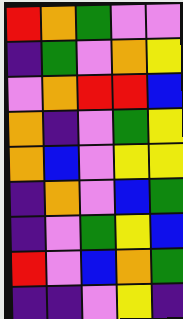[["red", "orange", "green", "violet", "violet"], ["indigo", "green", "violet", "orange", "yellow"], ["violet", "orange", "red", "red", "blue"], ["orange", "indigo", "violet", "green", "yellow"], ["orange", "blue", "violet", "yellow", "yellow"], ["indigo", "orange", "violet", "blue", "green"], ["indigo", "violet", "green", "yellow", "blue"], ["red", "violet", "blue", "orange", "green"], ["indigo", "indigo", "violet", "yellow", "indigo"]]